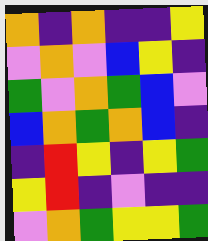[["orange", "indigo", "orange", "indigo", "indigo", "yellow"], ["violet", "orange", "violet", "blue", "yellow", "indigo"], ["green", "violet", "orange", "green", "blue", "violet"], ["blue", "orange", "green", "orange", "blue", "indigo"], ["indigo", "red", "yellow", "indigo", "yellow", "green"], ["yellow", "red", "indigo", "violet", "indigo", "indigo"], ["violet", "orange", "green", "yellow", "yellow", "green"]]